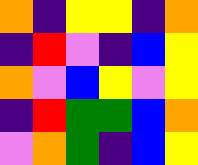[["orange", "indigo", "yellow", "yellow", "indigo", "orange"], ["indigo", "red", "violet", "indigo", "blue", "yellow"], ["orange", "violet", "blue", "yellow", "violet", "yellow"], ["indigo", "red", "green", "green", "blue", "orange"], ["violet", "orange", "green", "indigo", "blue", "yellow"]]